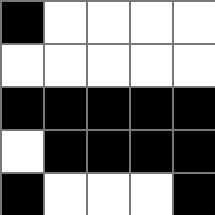[["black", "white", "white", "white", "white"], ["white", "white", "white", "white", "white"], ["black", "black", "black", "black", "black"], ["white", "black", "black", "black", "black"], ["black", "white", "white", "white", "black"]]